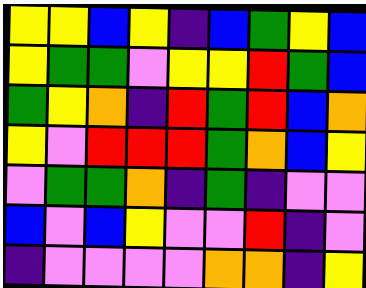[["yellow", "yellow", "blue", "yellow", "indigo", "blue", "green", "yellow", "blue"], ["yellow", "green", "green", "violet", "yellow", "yellow", "red", "green", "blue"], ["green", "yellow", "orange", "indigo", "red", "green", "red", "blue", "orange"], ["yellow", "violet", "red", "red", "red", "green", "orange", "blue", "yellow"], ["violet", "green", "green", "orange", "indigo", "green", "indigo", "violet", "violet"], ["blue", "violet", "blue", "yellow", "violet", "violet", "red", "indigo", "violet"], ["indigo", "violet", "violet", "violet", "violet", "orange", "orange", "indigo", "yellow"]]